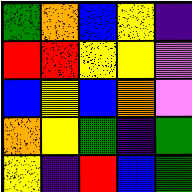[["green", "orange", "blue", "yellow", "indigo"], ["red", "red", "yellow", "yellow", "violet"], ["blue", "yellow", "blue", "orange", "violet"], ["orange", "yellow", "green", "indigo", "green"], ["yellow", "indigo", "red", "blue", "green"]]